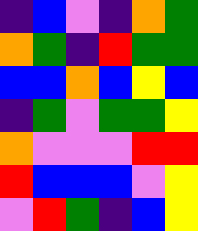[["indigo", "blue", "violet", "indigo", "orange", "green"], ["orange", "green", "indigo", "red", "green", "green"], ["blue", "blue", "orange", "blue", "yellow", "blue"], ["indigo", "green", "violet", "green", "green", "yellow"], ["orange", "violet", "violet", "violet", "red", "red"], ["red", "blue", "blue", "blue", "violet", "yellow"], ["violet", "red", "green", "indigo", "blue", "yellow"]]